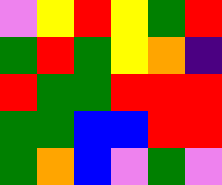[["violet", "yellow", "red", "yellow", "green", "red"], ["green", "red", "green", "yellow", "orange", "indigo"], ["red", "green", "green", "red", "red", "red"], ["green", "green", "blue", "blue", "red", "red"], ["green", "orange", "blue", "violet", "green", "violet"]]